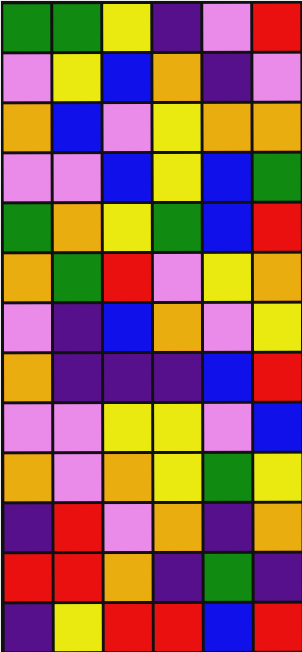[["green", "green", "yellow", "indigo", "violet", "red"], ["violet", "yellow", "blue", "orange", "indigo", "violet"], ["orange", "blue", "violet", "yellow", "orange", "orange"], ["violet", "violet", "blue", "yellow", "blue", "green"], ["green", "orange", "yellow", "green", "blue", "red"], ["orange", "green", "red", "violet", "yellow", "orange"], ["violet", "indigo", "blue", "orange", "violet", "yellow"], ["orange", "indigo", "indigo", "indigo", "blue", "red"], ["violet", "violet", "yellow", "yellow", "violet", "blue"], ["orange", "violet", "orange", "yellow", "green", "yellow"], ["indigo", "red", "violet", "orange", "indigo", "orange"], ["red", "red", "orange", "indigo", "green", "indigo"], ["indigo", "yellow", "red", "red", "blue", "red"]]